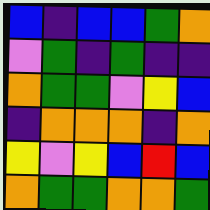[["blue", "indigo", "blue", "blue", "green", "orange"], ["violet", "green", "indigo", "green", "indigo", "indigo"], ["orange", "green", "green", "violet", "yellow", "blue"], ["indigo", "orange", "orange", "orange", "indigo", "orange"], ["yellow", "violet", "yellow", "blue", "red", "blue"], ["orange", "green", "green", "orange", "orange", "green"]]